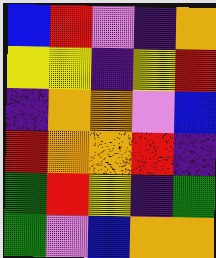[["blue", "red", "violet", "indigo", "orange"], ["yellow", "yellow", "indigo", "yellow", "red"], ["indigo", "orange", "orange", "violet", "blue"], ["red", "orange", "orange", "red", "indigo"], ["green", "red", "yellow", "indigo", "green"], ["green", "violet", "blue", "orange", "orange"]]